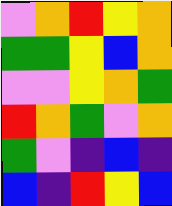[["violet", "orange", "red", "yellow", "orange"], ["green", "green", "yellow", "blue", "orange"], ["violet", "violet", "yellow", "orange", "green"], ["red", "orange", "green", "violet", "orange"], ["green", "violet", "indigo", "blue", "indigo"], ["blue", "indigo", "red", "yellow", "blue"]]